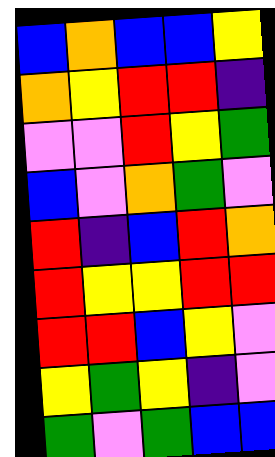[["blue", "orange", "blue", "blue", "yellow"], ["orange", "yellow", "red", "red", "indigo"], ["violet", "violet", "red", "yellow", "green"], ["blue", "violet", "orange", "green", "violet"], ["red", "indigo", "blue", "red", "orange"], ["red", "yellow", "yellow", "red", "red"], ["red", "red", "blue", "yellow", "violet"], ["yellow", "green", "yellow", "indigo", "violet"], ["green", "violet", "green", "blue", "blue"]]